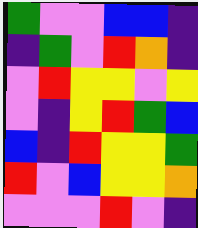[["green", "violet", "violet", "blue", "blue", "indigo"], ["indigo", "green", "violet", "red", "orange", "indigo"], ["violet", "red", "yellow", "yellow", "violet", "yellow"], ["violet", "indigo", "yellow", "red", "green", "blue"], ["blue", "indigo", "red", "yellow", "yellow", "green"], ["red", "violet", "blue", "yellow", "yellow", "orange"], ["violet", "violet", "violet", "red", "violet", "indigo"]]